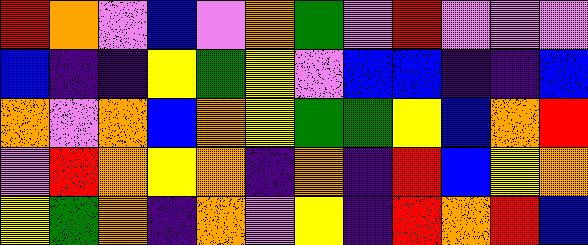[["red", "orange", "violet", "blue", "violet", "orange", "green", "violet", "red", "violet", "violet", "violet"], ["blue", "indigo", "indigo", "yellow", "green", "yellow", "violet", "blue", "blue", "indigo", "indigo", "blue"], ["orange", "violet", "orange", "blue", "orange", "yellow", "green", "green", "yellow", "blue", "orange", "red"], ["violet", "red", "orange", "yellow", "orange", "indigo", "orange", "indigo", "red", "blue", "yellow", "orange"], ["yellow", "green", "orange", "indigo", "orange", "violet", "yellow", "indigo", "red", "orange", "red", "blue"]]